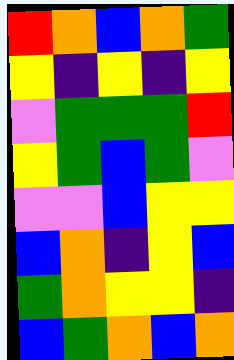[["red", "orange", "blue", "orange", "green"], ["yellow", "indigo", "yellow", "indigo", "yellow"], ["violet", "green", "green", "green", "red"], ["yellow", "green", "blue", "green", "violet"], ["violet", "violet", "blue", "yellow", "yellow"], ["blue", "orange", "indigo", "yellow", "blue"], ["green", "orange", "yellow", "yellow", "indigo"], ["blue", "green", "orange", "blue", "orange"]]